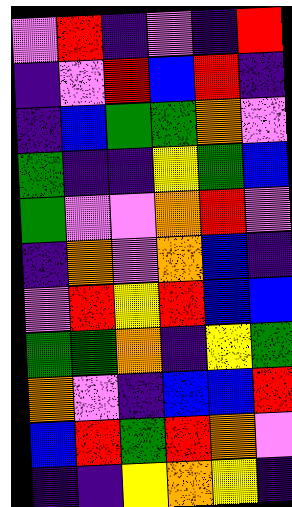[["violet", "red", "indigo", "violet", "indigo", "red"], ["indigo", "violet", "red", "blue", "red", "indigo"], ["indigo", "blue", "green", "green", "orange", "violet"], ["green", "indigo", "indigo", "yellow", "green", "blue"], ["green", "violet", "violet", "orange", "red", "violet"], ["indigo", "orange", "violet", "orange", "blue", "indigo"], ["violet", "red", "yellow", "red", "blue", "blue"], ["green", "green", "orange", "indigo", "yellow", "green"], ["orange", "violet", "indigo", "blue", "blue", "red"], ["blue", "red", "green", "red", "orange", "violet"], ["indigo", "indigo", "yellow", "orange", "yellow", "indigo"]]